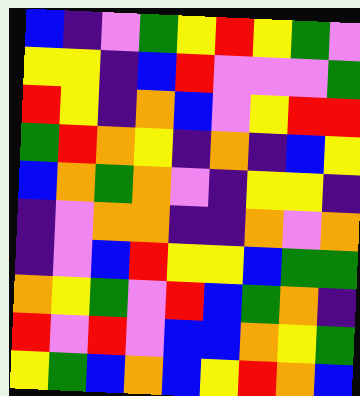[["blue", "indigo", "violet", "green", "yellow", "red", "yellow", "green", "violet"], ["yellow", "yellow", "indigo", "blue", "red", "violet", "violet", "violet", "green"], ["red", "yellow", "indigo", "orange", "blue", "violet", "yellow", "red", "red"], ["green", "red", "orange", "yellow", "indigo", "orange", "indigo", "blue", "yellow"], ["blue", "orange", "green", "orange", "violet", "indigo", "yellow", "yellow", "indigo"], ["indigo", "violet", "orange", "orange", "indigo", "indigo", "orange", "violet", "orange"], ["indigo", "violet", "blue", "red", "yellow", "yellow", "blue", "green", "green"], ["orange", "yellow", "green", "violet", "red", "blue", "green", "orange", "indigo"], ["red", "violet", "red", "violet", "blue", "blue", "orange", "yellow", "green"], ["yellow", "green", "blue", "orange", "blue", "yellow", "red", "orange", "blue"]]